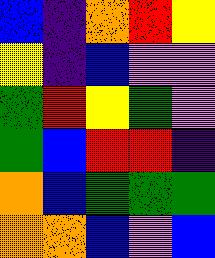[["blue", "indigo", "orange", "red", "yellow"], ["yellow", "indigo", "blue", "violet", "violet"], ["green", "red", "yellow", "green", "violet"], ["green", "blue", "red", "red", "indigo"], ["orange", "blue", "green", "green", "green"], ["orange", "orange", "blue", "violet", "blue"]]